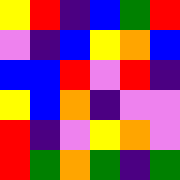[["yellow", "red", "indigo", "blue", "green", "red"], ["violet", "indigo", "blue", "yellow", "orange", "blue"], ["blue", "blue", "red", "violet", "red", "indigo"], ["yellow", "blue", "orange", "indigo", "violet", "violet"], ["red", "indigo", "violet", "yellow", "orange", "violet"], ["red", "green", "orange", "green", "indigo", "green"]]